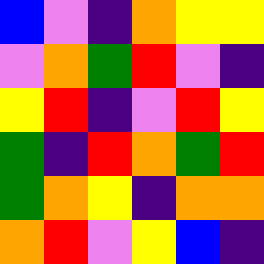[["blue", "violet", "indigo", "orange", "yellow", "yellow"], ["violet", "orange", "green", "red", "violet", "indigo"], ["yellow", "red", "indigo", "violet", "red", "yellow"], ["green", "indigo", "red", "orange", "green", "red"], ["green", "orange", "yellow", "indigo", "orange", "orange"], ["orange", "red", "violet", "yellow", "blue", "indigo"]]